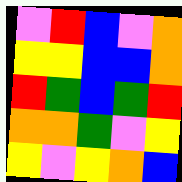[["violet", "red", "blue", "violet", "orange"], ["yellow", "yellow", "blue", "blue", "orange"], ["red", "green", "blue", "green", "red"], ["orange", "orange", "green", "violet", "yellow"], ["yellow", "violet", "yellow", "orange", "blue"]]